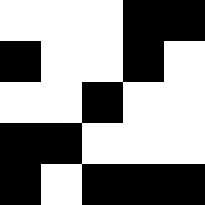[["white", "white", "white", "black", "black"], ["black", "white", "white", "black", "white"], ["white", "white", "black", "white", "white"], ["black", "black", "white", "white", "white"], ["black", "white", "black", "black", "black"]]